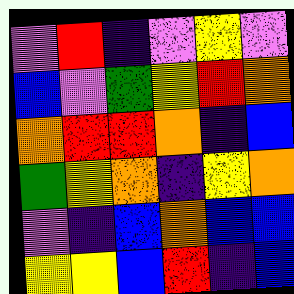[["violet", "red", "indigo", "violet", "yellow", "violet"], ["blue", "violet", "green", "yellow", "red", "orange"], ["orange", "red", "red", "orange", "indigo", "blue"], ["green", "yellow", "orange", "indigo", "yellow", "orange"], ["violet", "indigo", "blue", "orange", "blue", "blue"], ["yellow", "yellow", "blue", "red", "indigo", "blue"]]